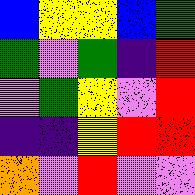[["blue", "yellow", "yellow", "blue", "green"], ["green", "violet", "green", "indigo", "red"], ["violet", "green", "yellow", "violet", "red"], ["indigo", "indigo", "yellow", "red", "red"], ["orange", "violet", "red", "violet", "violet"]]